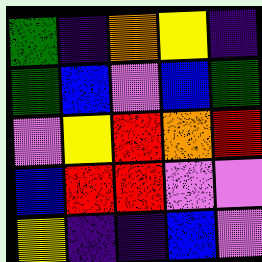[["green", "indigo", "orange", "yellow", "indigo"], ["green", "blue", "violet", "blue", "green"], ["violet", "yellow", "red", "orange", "red"], ["blue", "red", "red", "violet", "violet"], ["yellow", "indigo", "indigo", "blue", "violet"]]